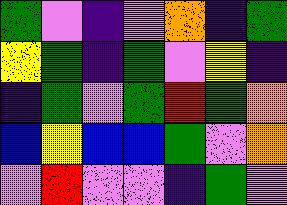[["green", "violet", "indigo", "violet", "orange", "indigo", "green"], ["yellow", "green", "indigo", "green", "violet", "yellow", "indigo"], ["indigo", "green", "violet", "green", "red", "green", "orange"], ["blue", "yellow", "blue", "blue", "green", "violet", "orange"], ["violet", "red", "violet", "violet", "indigo", "green", "violet"]]